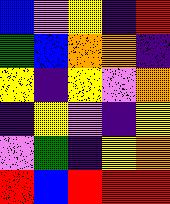[["blue", "violet", "yellow", "indigo", "red"], ["green", "blue", "orange", "orange", "indigo"], ["yellow", "indigo", "yellow", "violet", "orange"], ["indigo", "yellow", "violet", "indigo", "yellow"], ["violet", "green", "indigo", "yellow", "orange"], ["red", "blue", "red", "red", "red"]]